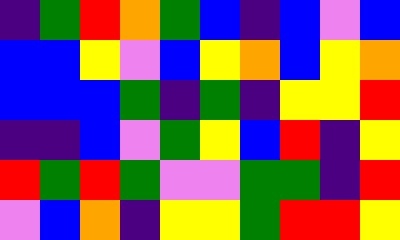[["indigo", "green", "red", "orange", "green", "blue", "indigo", "blue", "violet", "blue"], ["blue", "blue", "yellow", "violet", "blue", "yellow", "orange", "blue", "yellow", "orange"], ["blue", "blue", "blue", "green", "indigo", "green", "indigo", "yellow", "yellow", "red"], ["indigo", "indigo", "blue", "violet", "green", "yellow", "blue", "red", "indigo", "yellow"], ["red", "green", "red", "green", "violet", "violet", "green", "green", "indigo", "red"], ["violet", "blue", "orange", "indigo", "yellow", "yellow", "green", "red", "red", "yellow"]]